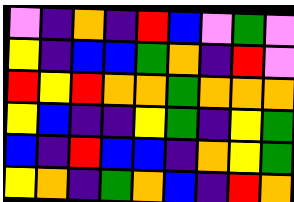[["violet", "indigo", "orange", "indigo", "red", "blue", "violet", "green", "violet"], ["yellow", "indigo", "blue", "blue", "green", "orange", "indigo", "red", "violet"], ["red", "yellow", "red", "orange", "orange", "green", "orange", "orange", "orange"], ["yellow", "blue", "indigo", "indigo", "yellow", "green", "indigo", "yellow", "green"], ["blue", "indigo", "red", "blue", "blue", "indigo", "orange", "yellow", "green"], ["yellow", "orange", "indigo", "green", "orange", "blue", "indigo", "red", "orange"]]